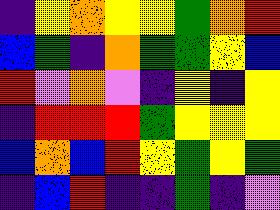[["indigo", "yellow", "orange", "yellow", "yellow", "green", "orange", "red"], ["blue", "green", "indigo", "orange", "green", "green", "yellow", "blue"], ["red", "violet", "orange", "violet", "indigo", "yellow", "indigo", "yellow"], ["indigo", "red", "red", "red", "green", "yellow", "yellow", "yellow"], ["blue", "orange", "blue", "red", "yellow", "green", "yellow", "green"], ["indigo", "blue", "red", "indigo", "indigo", "green", "indigo", "violet"]]